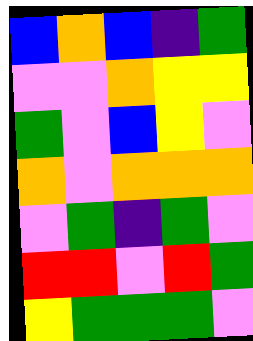[["blue", "orange", "blue", "indigo", "green"], ["violet", "violet", "orange", "yellow", "yellow"], ["green", "violet", "blue", "yellow", "violet"], ["orange", "violet", "orange", "orange", "orange"], ["violet", "green", "indigo", "green", "violet"], ["red", "red", "violet", "red", "green"], ["yellow", "green", "green", "green", "violet"]]